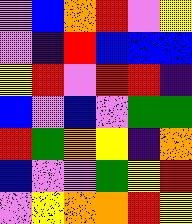[["violet", "blue", "orange", "red", "violet", "yellow"], ["violet", "indigo", "red", "blue", "blue", "blue"], ["yellow", "red", "violet", "red", "red", "indigo"], ["blue", "violet", "blue", "violet", "green", "green"], ["red", "green", "orange", "yellow", "indigo", "orange"], ["blue", "violet", "violet", "green", "yellow", "red"], ["violet", "yellow", "orange", "orange", "red", "yellow"]]